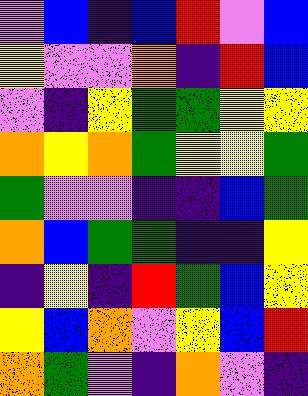[["violet", "blue", "indigo", "blue", "red", "violet", "blue"], ["yellow", "violet", "violet", "orange", "indigo", "red", "blue"], ["violet", "indigo", "yellow", "green", "green", "yellow", "yellow"], ["orange", "yellow", "orange", "green", "yellow", "yellow", "green"], ["green", "violet", "violet", "indigo", "indigo", "blue", "green"], ["orange", "blue", "green", "green", "indigo", "indigo", "yellow"], ["indigo", "yellow", "indigo", "red", "green", "blue", "yellow"], ["yellow", "blue", "orange", "violet", "yellow", "blue", "red"], ["orange", "green", "violet", "indigo", "orange", "violet", "indigo"]]